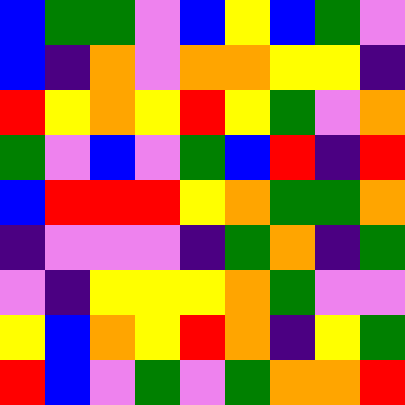[["blue", "green", "green", "violet", "blue", "yellow", "blue", "green", "violet"], ["blue", "indigo", "orange", "violet", "orange", "orange", "yellow", "yellow", "indigo"], ["red", "yellow", "orange", "yellow", "red", "yellow", "green", "violet", "orange"], ["green", "violet", "blue", "violet", "green", "blue", "red", "indigo", "red"], ["blue", "red", "red", "red", "yellow", "orange", "green", "green", "orange"], ["indigo", "violet", "violet", "violet", "indigo", "green", "orange", "indigo", "green"], ["violet", "indigo", "yellow", "yellow", "yellow", "orange", "green", "violet", "violet"], ["yellow", "blue", "orange", "yellow", "red", "orange", "indigo", "yellow", "green"], ["red", "blue", "violet", "green", "violet", "green", "orange", "orange", "red"]]